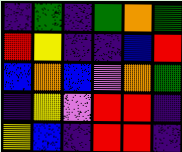[["indigo", "green", "indigo", "green", "orange", "green"], ["red", "yellow", "indigo", "indigo", "blue", "red"], ["blue", "orange", "blue", "violet", "orange", "green"], ["indigo", "yellow", "violet", "red", "red", "indigo"], ["yellow", "blue", "indigo", "red", "red", "indigo"]]